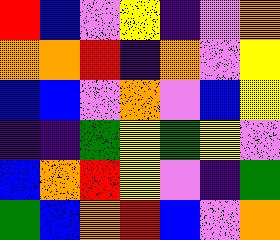[["red", "blue", "violet", "yellow", "indigo", "violet", "orange"], ["orange", "orange", "red", "indigo", "orange", "violet", "yellow"], ["blue", "blue", "violet", "orange", "violet", "blue", "yellow"], ["indigo", "indigo", "green", "yellow", "green", "yellow", "violet"], ["blue", "orange", "red", "yellow", "violet", "indigo", "green"], ["green", "blue", "orange", "red", "blue", "violet", "orange"]]